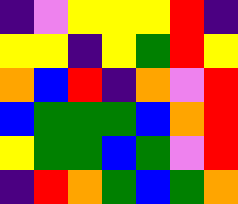[["indigo", "violet", "yellow", "yellow", "yellow", "red", "indigo"], ["yellow", "yellow", "indigo", "yellow", "green", "red", "yellow"], ["orange", "blue", "red", "indigo", "orange", "violet", "red"], ["blue", "green", "green", "green", "blue", "orange", "red"], ["yellow", "green", "green", "blue", "green", "violet", "red"], ["indigo", "red", "orange", "green", "blue", "green", "orange"]]